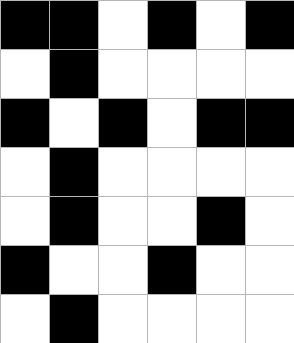[["black", "black", "white", "black", "white", "black"], ["white", "black", "white", "white", "white", "white"], ["black", "white", "black", "white", "black", "black"], ["white", "black", "white", "white", "white", "white"], ["white", "black", "white", "white", "black", "white"], ["black", "white", "white", "black", "white", "white"], ["white", "black", "white", "white", "white", "white"]]